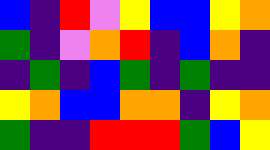[["blue", "indigo", "red", "violet", "yellow", "blue", "blue", "yellow", "orange"], ["green", "indigo", "violet", "orange", "red", "indigo", "blue", "orange", "indigo"], ["indigo", "green", "indigo", "blue", "green", "indigo", "green", "indigo", "indigo"], ["yellow", "orange", "blue", "blue", "orange", "orange", "indigo", "yellow", "orange"], ["green", "indigo", "indigo", "red", "red", "red", "green", "blue", "yellow"]]